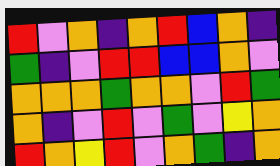[["red", "violet", "orange", "indigo", "orange", "red", "blue", "orange", "indigo"], ["green", "indigo", "violet", "red", "red", "blue", "blue", "orange", "violet"], ["orange", "orange", "orange", "green", "orange", "orange", "violet", "red", "green"], ["orange", "indigo", "violet", "red", "violet", "green", "violet", "yellow", "orange"], ["red", "orange", "yellow", "red", "violet", "orange", "green", "indigo", "orange"]]